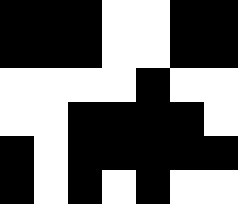[["black", "black", "black", "white", "white", "black", "black"], ["black", "black", "black", "white", "white", "black", "black"], ["white", "white", "white", "white", "black", "white", "white"], ["white", "white", "black", "black", "black", "black", "white"], ["black", "white", "black", "black", "black", "black", "black"], ["black", "white", "black", "white", "black", "white", "white"]]